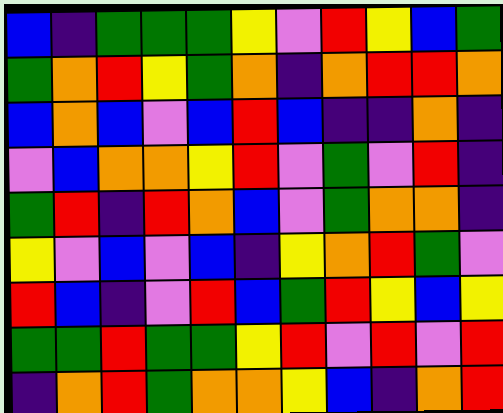[["blue", "indigo", "green", "green", "green", "yellow", "violet", "red", "yellow", "blue", "green"], ["green", "orange", "red", "yellow", "green", "orange", "indigo", "orange", "red", "red", "orange"], ["blue", "orange", "blue", "violet", "blue", "red", "blue", "indigo", "indigo", "orange", "indigo"], ["violet", "blue", "orange", "orange", "yellow", "red", "violet", "green", "violet", "red", "indigo"], ["green", "red", "indigo", "red", "orange", "blue", "violet", "green", "orange", "orange", "indigo"], ["yellow", "violet", "blue", "violet", "blue", "indigo", "yellow", "orange", "red", "green", "violet"], ["red", "blue", "indigo", "violet", "red", "blue", "green", "red", "yellow", "blue", "yellow"], ["green", "green", "red", "green", "green", "yellow", "red", "violet", "red", "violet", "red"], ["indigo", "orange", "red", "green", "orange", "orange", "yellow", "blue", "indigo", "orange", "red"]]